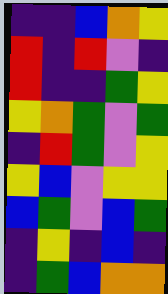[["indigo", "indigo", "blue", "orange", "yellow"], ["red", "indigo", "red", "violet", "indigo"], ["red", "indigo", "indigo", "green", "yellow"], ["yellow", "orange", "green", "violet", "green"], ["indigo", "red", "green", "violet", "yellow"], ["yellow", "blue", "violet", "yellow", "yellow"], ["blue", "green", "violet", "blue", "green"], ["indigo", "yellow", "indigo", "blue", "indigo"], ["indigo", "green", "blue", "orange", "orange"]]